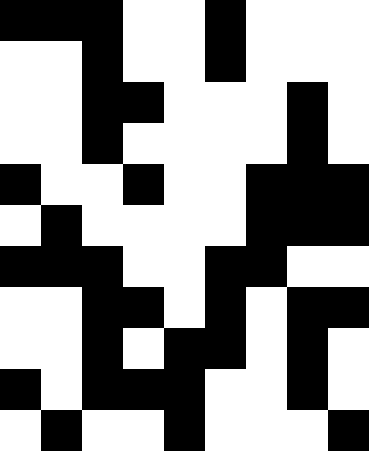[["black", "black", "black", "white", "white", "black", "white", "white", "white"], ["white", "white", "black", "white", "white", "black", "white", "white", "white"], ["white", "white", "black", "black", "white", "white", "white", "black", "white"], ["white", "white", "black", "white", "white", "white", "white", "black", "white"], ["black", "white", "white", "black", "white", "white", "black", "black", "black"], ["white", "black", "white", "white", "white", "white", "black", "black", "black"], ["black", "black", "black", "white", "white", "black", "black", "white", "white"], ["white", "white", "black", "black", "white", "black", "white", "black", "black"], ["white", "white", "black", "white", "black", "black", "white", "black", "white"], ["black", "white", "black", "black", "black", "white", "white", "black", "white"], ["white", "black", "white", "white", "black", "white", "white", "white", "black"]]